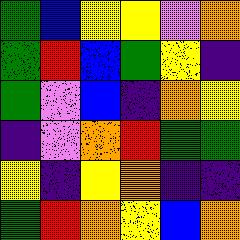[["green", "blue", "yellow", "yellow", "violet", "orange"], ["green", "red", "blue", "green", "yellow", "indigo"], ["green", "violet", "blue", "indigo", "orange", "yellow"], ["indigo", "violet", "orange", "red", "green", "green"], ["yellow", "indigo", "yellow", "orange", "indigo", "indigo"], ["green", "red", "orange", "yellow", "blue", "orange"]]